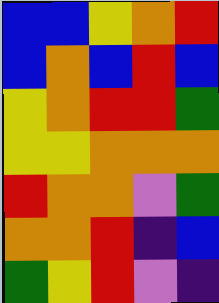[["blue", "blue", "yellow", "orange", "red"], ["blue", "orange", "blue", "red", "blue"], ["yellow", "orange", "red", "red", "green"], ["yellow", "yellow", "orange", "orange", "orange"], ["red", "orange", "orange", "violet", "green"], ["orange", "orange", "red", "indigo", "blue"], ["green", "yellow", "red", "violet", "indigo"]]